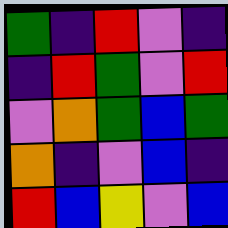[["green", "indigo", "red", "violet", "indigo"], ["indigo", "red", "green", "violet", "red"], ["violet", "orange", "green", "blue", "green"], ["orange", "indigo", "violet", "blue", "indigo"], ["red", "blue", "yellow", "violet", "blue"]]